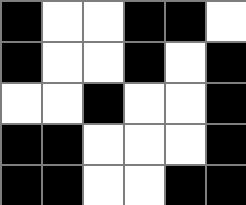[["black", "white", "white", "black", "black", "white"], ["black", "white", "white", "black", "white", "black"], ["white", "white", "black", "white", "white", "black"], ["black", "black", "white", "white", "white", "black"], ["black", "black", "white", "white", "black", "black"]]